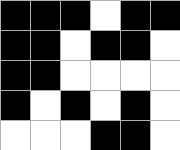[["black", "black", "black", "white", "black", "black"], ["black", "black", "white", "black", "black", "white"], ["black", "black", "white", "white", "white", "white"], ["black", "white", "black", "white", "black", "white"], ["white", "white", "white", "black", "black", "white"]]